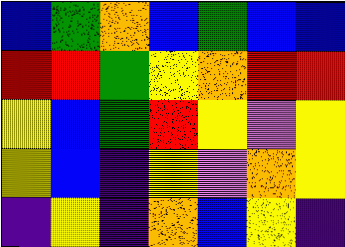[["blue", "green", "orange", "blue", "green", "blue", "blue"], ["red", "red", "green", "yellow", "orange", "red", "red"], ["yellow", "blue", "green", "red", "yellow", "violet", "yellow"], ["yellow", "blue", "indigo", "yellow", "violet", "orange", "yellow"], ["indigo", "yellow", "indigo", "orange", "blue", "yellow", "indigo"]]